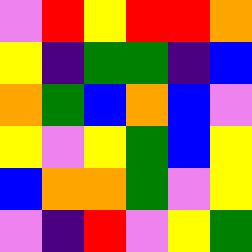[["violet", "red", "yellow", "red", "red", "orange"], ["yellow", "indigo", "green", "green", "indigo", "blue"], ["orange", "green", "blue", "orange", "blue", "violet"], ["yellow", "violet", "yellow", "green", "blue", "yellow"], ["blue", "orange", "orange", "green", "violet", "yellow"], ["violet", "indigo", "red", "violet", "yellow", "green"]]